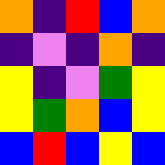[["orange", "indigo", "red", "blue", "orange"], ["indigo", "violet", "indigo", "orange", "indigo"], ["yellow", "indigo", "violet", "green", "yellow"], ["yellow", "green", "orange", "blue", "yellow"], ["blue", "red", "blue", "yellow", "blue"]]